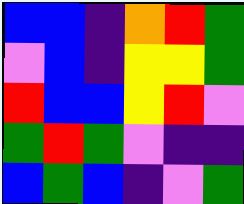[["blue", "blue", "indigo", "orange", "red", "green"], ["violet", "blue", "indigo", "yellow", "yellow", "green"], ["red", "blue", "blue", "yellow", "red", "violet"], ["green", "red", "green", "violet", "indigo", "indigo"], ["blue", "green", "blue", "indigo", "violet", "green"]]